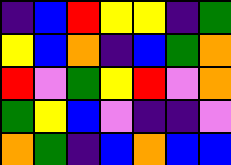[["indigo", "blue", "red", "yellow", "yellow", "indigo", "green"], ["yellow", "blue", "orange", "indigo", "blue", "green", "orange"], ["red", "violet", "green", "yellow", "red", "violet", "orange"], ["green", "yellow", "blue", "violet", "indigo", "indigo", "violet"], ["orange", "green", "indigo", "blue", "orange", "blue", "blue"]]